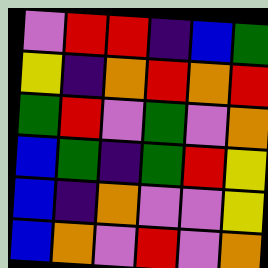[["violet", "red", "red", "indigo", "blue", "green"], ["yellow", "indigo", "orange", "red", "orange", "red"], ["green", "red", "violet", "green", "violet", "orange"], ["blue", "green", "indigo", "green", "red", "yellow"], ["blue", "indigo", "orange", "violet", "violet", "yellow"], ["blue", "orange", "violet", "red", "violet", "orange"]]